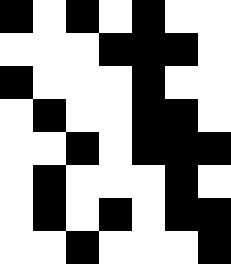[["black", "white", "black", "white", "black", "white", "white"], ["white", "white", "white", "black", "black", "black", "white"], ["black", "white", "white", "white", "black", "white", "white"], ["white", "black", "white", "white", "black", "black", "white"], ["white", "white", "black", "white", "black", "black", "black"], ["white", "black", "white", "white", "white", "black", "white"], ["white", "black", "white", "black", "white", "black", "black"], ["white", "white", "black", "white", "white", "white", "black"]]